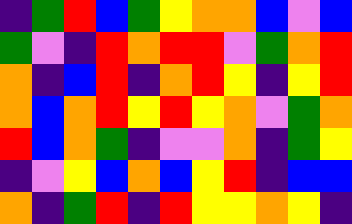[["indigo", "green", "red", "blue", "green", "yellow", "orange", "orange", "blue", "violet", "blue"], ["green", "violet", "indigo", "red", "orange", "red", "red", "violet", "green", "orange", "red"], ["orange", "indigo", "blue", "red", "indigo", "orange", "red", "yellow", "indigo", "yellow", "red"], ["orange", "blue", "orange", "red", "yellow", "red", "yellow", "orange", "violet", "green", "orange"], ["red", "blue", "orange", "green", "indigo", "violet", "violet", "orange", "indigo", "green", "yellow"], ["indigo", "violet", "yellow", "blue", "orange", "blue", "yellow", "red", "indigo", "blue", "blue"], ["orange", "indigo", "green", "red", "indigo", "red", "yellow", "yellow", "orange", "yellow", "indigo"]]